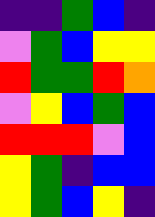[["indigo", "indigo", "green", "blue", "indigo"], ["violet", "green", "blue", "yellow", "yellow"], ["red", "green", "green", "red", "orange"], ["violet", "yellow", "blue", "green", "blue"], ["red", "red", "red", "violet", "blue"], ["yellow", "green", "indigo", "blue", "blue"], ["yellow", "green", "blue", "yellow", "indigo"]]